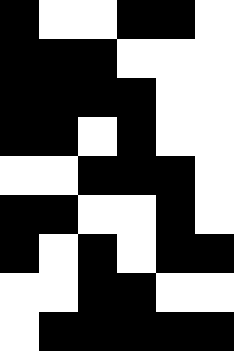[["black", "white", "white", "black", "black", "white"], ["black", "black", "black", "white", "white", "white"], ["black", "black", "black", "black", "white", "white"], ["black", "black", "white", "black", "white", "white"], ["white", "white", "black", "black", "black", "white"], ["black", "black", "white", "white", "black", "white"], ["black", "white", "black", "white", "black", "black"], ["white", "white", "black", "black", "white", "white"], ["white", "black", "black", "black", "black", "black"]]